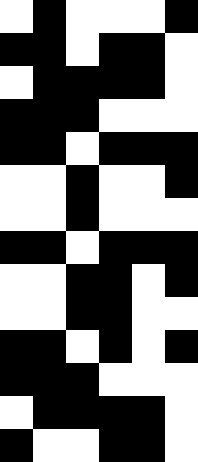[["white", "black", "white", "white", "white", "black"], ["black", "black", "white", "black", "black", "white"], ["white", "black", "black", "black", "black", "white"], ["black", "black", "black", "white", "white", "white"], ["black", "black", "white", "black", "black", "black"], ["white", "white", "black", "white", "white", "black"], ["white", "white", "black", "white", "white", "white"], ["black", "black", "white", "black", "black", "black"], ["white", "white", "black", "black", "white", "black"], ["white", "white", "black", "black", "white", "white"], ["black", "black", "white", "black", "white", "black"], ["black", "black", "black", "white", "white", "white"], ["white", "black", "black", "black", "black", "white"], ["black", "white", "white", "black", "black", "white"]]